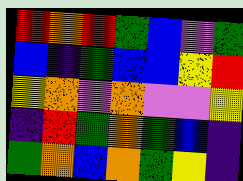[["red", "orange", "red", "green", "blue", "violet", "green"], ["blue", "indigo", "green", "blue", "blue", "yellow", "red"], ["yellow", "orange", "violet", "orange", "violet", "violet", "yellow"], ["indigo", "red", "green", "orange", "green", "blue", "indigo"], ["green", "orange", "blue", "orange", "green", "yellow", "indigo"]]